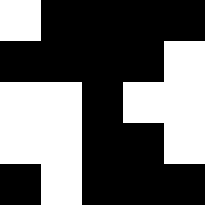[["white", "black", "black", "black", "black"], ["black", "black", "black", "black", "white"], ["white", "white", "black", "white", "white"], ["white", "white", "black", "black", "white"], ["black", "white", "black", "black", "black"]]